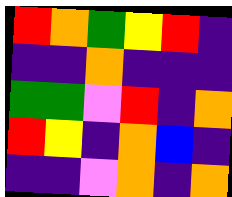[["red", "orange", "green", "yellow", "red", "indigo"], ["indigo", "indigo", "orange", "indigo", "indigo", "indigo"], ["green", "green", "violet", "red", "indigo", "orange"], ["red", "yellow", "indigo", "orange", "blue", "indigo"], ["indigo", "indigo", "violet", "orange", "indigo", "orange"]]